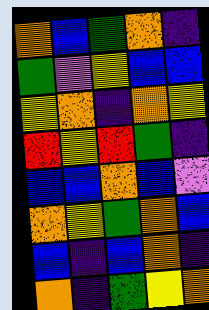[["orange", "blue", "green", "orange", "indigo"], ["green", "violet", "yellow", "blue", "blue"], ["yellow", "orange", "indigo", "orange", "yellow"], ["red", "yellow", "red", "green", "indigo"], ["blue", "blue", "orange", "blue", "violet"], ["orange", "yellow", "green", "orange", "blue"], ["blue", "indigo", "blue", "orange", "indigo"], ["orange", "indigo", "green", "yellow", "orange"]]